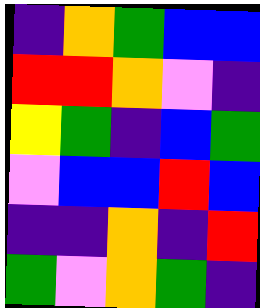[["indigo", "orange", "green", "blue", "blue"], ["red", "red", "orange", "violet", "indigo"], ["yellow", "green", "indigo", "blue", "green"], ["violet", "blue", "blue", "red", "blue"], ["indigo", "indigo", "orange", "indigo", "red"], ["green", "violet", "orange", "green", "indigo"]]